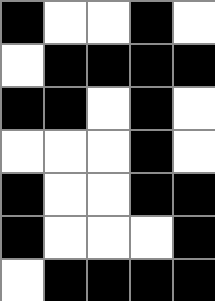[["black", "white", "white", "black", "white"], ["white", "black", "black", "black", "black"], ["black", "black", "white", "black", "white"], ["white", "white", "white", "black", "white"], ["black", "white", "white", "black", "black"], ["black", "white", "white", "white", "black"], ["white", "black", "black", "black", "black"]]